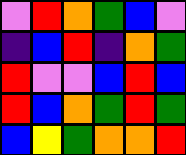[["violet", "red", "orange", "green", "blue", "violet"], ["indigo", "blue", "red", "indigo", "orange", "green"], ["red", "violet", "violet", "blue", "red", "blue"], ["red", "blue", "orange", "green", "red", "green"], ["blue", "yellow", "green", "orange", "orange", "red"]]